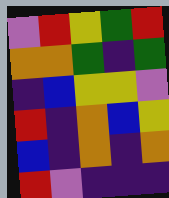[["violet", "red", "yellow", "green", "red"], ["orange", "orange", "green", "indigo", "green"], ["indigo", "blue", "yellow", "yellow", "violet"], ["red", "indigo", "orange", "blue", "yellow"], ["blue", "indigo", "orange", "indigo", "orange"], ["red", "violet", "indigo", "indigo", "indigo"]]